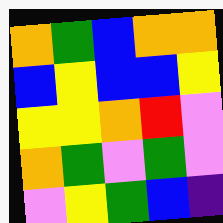[["orange", "green", "blue", "orange", "orange"], ["blue", "yellow", "blue", "blue", "yellow"], ["yellow", "yellow", "orange", "red", "violet"], ["orange", "green", "violet", "green", "violet"], ["violet", "yellow", "green", "blue", "indigo"]]